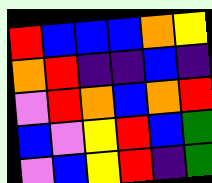[["red", "blue", "blue", "blue", "orange", "yellow"], ["orange", "red", "indigo", "indigo", "blue", "indigo"], ["violet", "red", "orange", "blue", "orange", "red"], ["blue", "violet", "yellow", "red", "blue", "green"], ["violet", "blue", "yellow", "red", "indigo", "green"]]